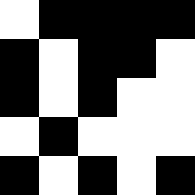[["white", "black", "black", "black", "black"], ["black", "white", "black", "black", "white"], ["black", "white", "black", "white", "white"], ["white", "black", "white", "white", "white"], ["black", "white", "black", "white", "black"]]